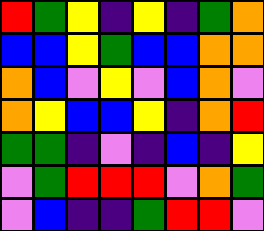[["red", "green", "yellow", "indigo", "yellow", "indigo", "green", "orange"], ["blue", "blue", "yellow", "green", "blue", "blue", "orange", "orange"], ["orange", "blue", "violet", "yellow", "violet", "blue", "orange", "violet"], ["orange", "yellow", "blue", "blue", "yellow", "indigo", "orange", "red"], ["green", "green", "indigo", "violet", "indigo", "blue", "indigo", "yellow"], ["violet", "green", "red", "red", "red", "violet", "orange", "green"], ["violet", "blue", "indigo", "indigo", "green", "red", "red", "violet"]]